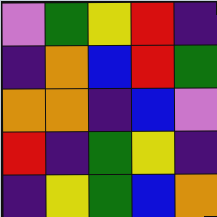[["violet", "green", "yellow", "red", "indigo"], ["indigo", "orange", "blue", "red", "green"], ["orange", "orange", "indigo", "blue", "violet"], ["red", "indigo", "green", "yellow", "indigo"], ["indigo", "yellow", "green", "blue", "orange"]]